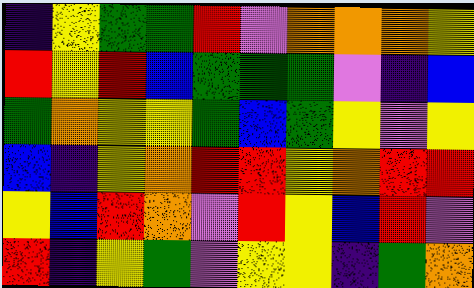[["indigo", "yellow", "green", "green", "red", "violet", "orange", "orange", "orange", "yellow"], ["red", "yellow", "red", "blue", "green", "green", "green", "violet", "indigo", "blue"], ["green", "orange", "yellow", "yellow", "green", "blue", "green", "yellow", "violet", "yellow"], ["blue", "indigo", "yellow", "orange", "red", "red", "yellow", "orange", "red", "red"], ["yellow", "blue", "red", "orange", "violet", "red", "yellow", "blue", "red", "violet"], ["red", "indigo", "yellow", "green", "violet", "yellow", "yellow", "indigo", "green", "orange"]]